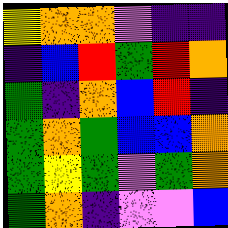[["yellow", "orange", "orange", "violet", "indigo", "indigo"], ["indigo", "blue", "red", "green", "red", "orange"], ["green", "indigo", "orange", "blue", "red", "indigo"], ["green", "orange", "green", "blue", "blue", "orange"], ["green", "yellow", "green", "violet", "green", "orange"], ["green", "orange", "indigo", "violet", "violet", "blue"]]